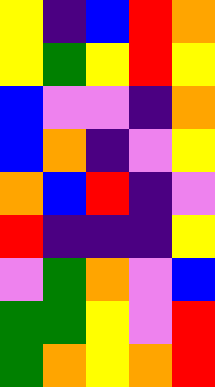[["yellow", "indigo", "blue", "red", "orange"], ["yellow", "green", "yellow", "red", "yellow"], ["blue", "violet", "violet", "indigo", "orange"], ["blue", "orange", "indigo", "violet", "yellow"], ["orange", "blue", "red", "indigo", "violet"], ["red", "indigo", "indigo", "indigo", "yellow"], ["violet", "green", "orange", "violet", "blue"], ["green", "green", "yellow", "violet", "red"], ["green", "orange", "yellow", "orange", "red"]]